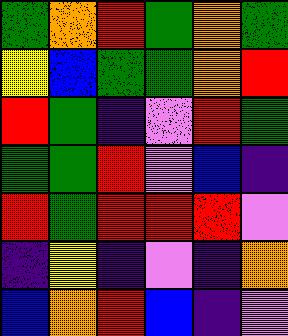[["green", "orange", "red", "green", "orange", "green"], ["yellow", "blue", "green", "green", "orange", "red"], ["red", "green", "indigo", "violet", "red", "green"], ["green", "green", "red", "violet", "blue", "indigo"], ["red", "green", "red", "red", "red", "violet"], ["indigo", "yellow", "indigo", "violet", "indigo", "orange"], ["blue", "orange", "red", "blue", "indigo", "violet"]]